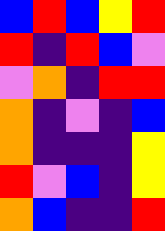[["blue", "red", "blue", "yellow", "red"], ["red", "indigo", "red", "blue", "violet"], ["violet", "orange", "indigo", "red", "red"], ["orange", "indigo", "violet", "indigo", "blue"], ["orange", "indigo", "indigo", "indigo", "yellow"], ["red", "violet", "blue", "indigo", "yellow"], ["orange", "blue", "indigo", "indigo", "red"]]